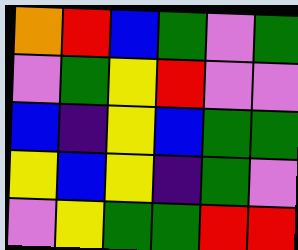[["orange", "red", "blue", "green", "violet", "green"], ["violet", "green", "yellow", "red", "violet", "violet"], ["blue", "indigo", "yellow", "blue", "green", "green"], ["yellow", "blue", "yellow", "indigo", "green", "violet"], ["violet", "yellow", "green", "green", "red", "red"]]